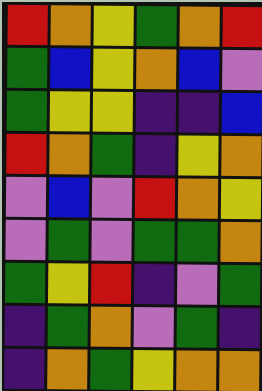[["red", "orange", "yellow", "green", "orange", "red"], ["green", "blue", "yellow", "orange", "blue", "violet"], ["green", "yellow", "yellow", "indigo", "indigo", "blue"], ["red", "orange", "green", "indigo", "yellow", "orange"], ["violet", "blue", "violet", "red", "orange", "yellow"], ["violet", "green", "violet", "green", "green", "orange"], ["green", "yellow", "red", "indigo", "violet", "green"], ["indigo", "green", "orange", "violet", "green", "indigo"], ["indigo", "orange", "green", "yellow", "orange", "orange"]]